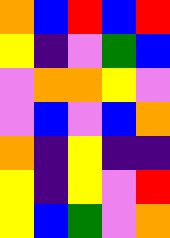[["orange", "blue", "red", "blue", "red"], ["yellow", "indigo", "violet", "green", "blue"], ["violet", "orange", "orange", "yellow", "violet"], ["violet", "blue", "violet", "blue", "orange"], ["orange", "indigo", "yellow", "indigo", "indigo"], ["yellow", "indigo", "yellow", "violet", "red"], ["yellow", "blue", "green", "violet", "orange"]]